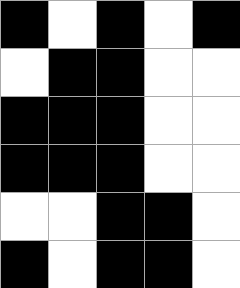[["black", "white", "black", "white", "black"], ["white", "black", "black", "white", "white"], ["black", "black", "black", "white", "white"], ["black", "black", "black", "white", "white"], ["white", "white", "black", "black", "white"], ["black", "white", "black", "black", "white"]]